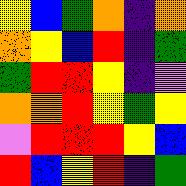[["yellow", "blue", "green", "orange", "indigo", "orange"], ["orange", "yellow", "blue", "red", "indigo", "green"], ["green", "red", "red", "yellow", "indigo", "violet"], ["orange", "orange", "red", "yellow", "green", "yellow"], ["violet", "red", "red", "red", "yellow", "blue"], ["red", "blue", "yellow", "red", "indigo", "green"]]